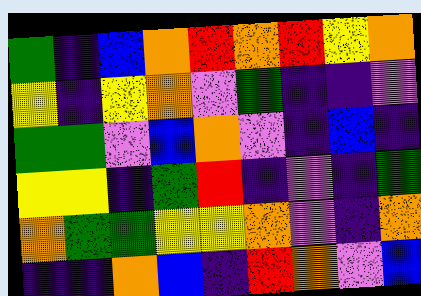[["green", "indigo", "blue", "orange", "red", "orange", "red", "yellow", "orange"], ["yellow", "indigo", "yellow", "orange", "violet", "green", "indigo", "indigo", "violet"], ["green", "green", "violet", "blue", "orange", "violet", "indigo", "blue", "indigo"], ["yellow", "yellow", "indigo", "green", "red", "indigo", "violet", "indigo", "green"], ["orange", "green", "green", "yellow", "yellow", "orange", "violet", "indigo", "orange"], ["indigo", "indigo", "orange", "blue", "indigo", "red", "orange", "violet", "blue"]]